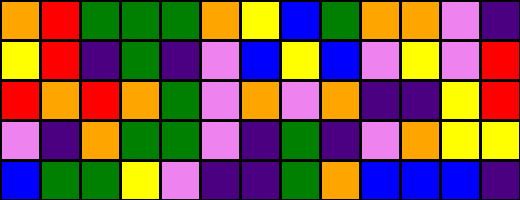[["orange", "red", "green", "green", "green", "orange", "yellow", "blue", "green", "orange", "orange", "violet", "indigo"], ["yellow", "red", "indigo", "green", "indigo", "violet", "blue", "yellow", "blue", "violet", "yellow", "violet", "red"], ["red", "orange", "red", "orange", "green", "violet", "orange", "violet", "orange", "indigo", "indigo", "yellow", "red"], ["violet", "indigo", "orange", "green", "green", "violet", "indigo", "green", "indigo", "violet", "orange", "yellow", "yellow"], ["blue", "green", "green", "yellow", "violet", "indigo", "indigo", "green", "orange", "blue", "blue", "blue", "indigo"]]